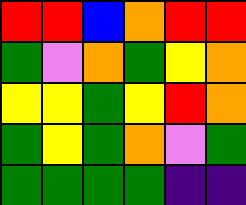[["red", "red", "blue", "orange", "red", "red"], ["green", "violet", "orange", "green", "yellow", "orange"], ["yellow", "yellow", "green", "yellow", "red", "orange"], ["green", "yellow", "green", "orange", "violet", "green"], ["green", "green", "green", "green", "indigo", "indigo"]]